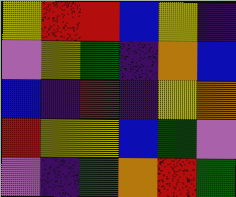[["yellow", "red", "red", "blue", "yellow", "indigo"], ["violet", "yellow", "green", "indigo", "orange", "blue"], ["blue", "indigo", "red", "indigo", "yellow", "orange"], ["red", "yellow", "yellow", "blue", "green", "violet"], ["violet", "indigo", "green", "orange", "red", "green"]]